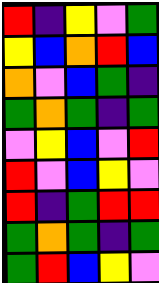[["red", "indigo", "yellow", "violet", "green"], ["yellow", "blue", "orange", "red", "blue"], ["orange", "violet", "blue", "green", "indigo"], ["green", "orange", "green", "indigo", "green"], ["violet", "yellow", "blue", "violet", "red"], ["red", "violet", "blue", "yellow", "violet"], ["red", "indigo", "green", "red", "red"], ["green", "orange", "green", "indigo", "green"], ["green", "red", "blue", "yellow", "violet"]]